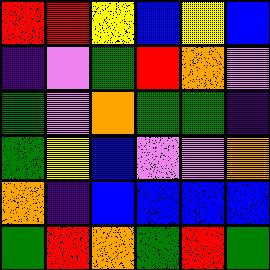[["red", "red", "yellow", "blue", "yellow", "blue"], ["indigo", "violet", "green", "red", "orange", "violet"], ["green", "violet", "orange", "green", "green", "indigo"], ["green", "yellow", "blue", "violet", "violet", "orange"], ["orange", "indigo", "blue", "blue", "blue", "blue"], ["green", "red", "orange", "green", "red", "green"]]